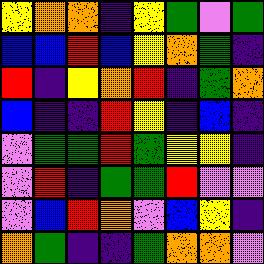[["yellow", "orange", "orange", "indigo", "yellow", "green", "violet", "green"], ["blue", "blue", "red", "blue", "yellow", "orange", "green", "indigo"], ["red", "indigo", "yellow", "orange", "red", "indigo", "green", "orange"], ["blue", "indigo", "indigo", "red", "yellow", "indigo", "blue", "indigo"], ["violet", "green", "green", "red", "green", "yellow", "yellow", "indigo"], ["violet", "red", "indigo", "green", "green", "red", "violet", "violet"], ["violet", "blue", "red", "orange", "violet", "blue", "yellow", "indigo"], ["orange", "green", "indigo", "indigo", "green", "orange", "orange", "violet"]]